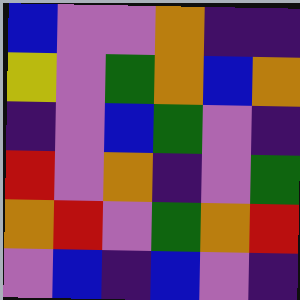[["blue", "violet", "violet", "orange", "indigo", "indigo"], ["yellow", "violet", "green", "orange", "blue", "orange"], ["indigo", "violet", "blue", "green", "violet", "indigo"], ["red", "violet", "orange", "indigo", "violet", "green"], ["orange", "red", "violet", "green", "orange", "red"], ["violet", "blue", "indigo", "blue", "violet", "indigo"]]